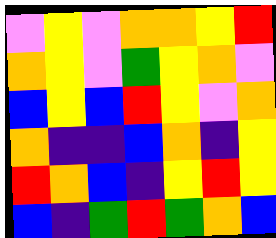[["violet", "yellow", "violet", "orange", "orange", "yellow", "red"], ["orange", "yellow", "violet", "green", "yellow", "orange", "violet"], ["blue", "yellow", "blue", "red", "yellow", "violet", "orange"], ["orange", "indigo", "indigo", "blue", "orange", "indigo", "yellow"], ["red", "orange", "blue", "indigo", "yellow", "red", "yellow"], ["blue", "indigo", "green", "red", "green", "orange", "blue"]]